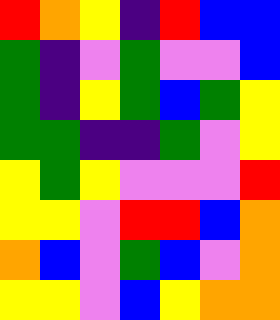[["red", "orange", "yellow", "indigo", "red", "blue", "blue"], ["green", "indigo", "violet", "green", "violet", "violet", "blue"], ["green", "indigo", "yellow", "green", "blue", "green", "yellow"], ["green", "green", "indigo", "indigo", "green", "violet", "yellow"], ["yellow", "green", "yellow", "violet", "violet", "violet", "red"], ["yellow", "yellow", "violet", "red", "red", "blue", "orange"], ["orange", "blue", "violet", "green", "blue", "violet", "orange"], ["yellow", "yellow", "violet", "blue", "yellow", "orange", "orange"]]